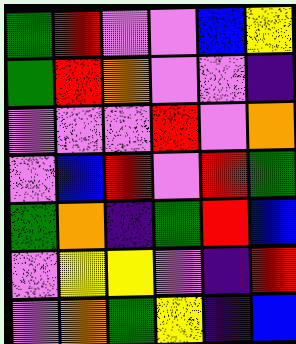[["green", "red", "violet", "violet", "blue", "yellow"], ["green", "red", "orange", "violet", "violet", "indigo"], ["violet", "violet", "violet", "red", "violet", "orange"], ["violet", "blue", "red", "violet", "red", "green"], ["green", "orange", "indigo", "green", "red", "blue"], ["violet", "yellow", "yellow", "violet", "indigo", "red"], ["violet", "orange", "green", "yellow", "indigo", "blue"]]